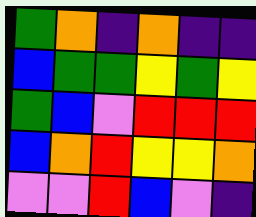[["green", "orange", "indigo", "orange", "indigo", "indigo"], ["blue", "green", "green", "yellow", "green", "yellow"], ["green", "blue", "violet", "red", "red", "red"], ["blue", "orange", "red", "yellow", "yellow", "orange"], ["violet", "violet", "red", "blue", "violet", "indigo"]]